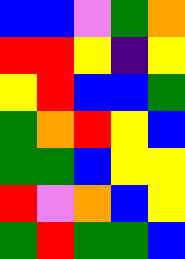[["blue", "blue", "violet", "green", "orange"], ["red", "red", "yellow", "indigo", "yellow"], ["yellow", "red", "blue", "blue", "green"], ["green", "orange", "red", "yellow", "blue"], ["green", "green", "blue", "yellow", "yellow"], ["red", "violet", "orange", "blue", "yellow"], ["green", "red", "green", "green", "blue"]]